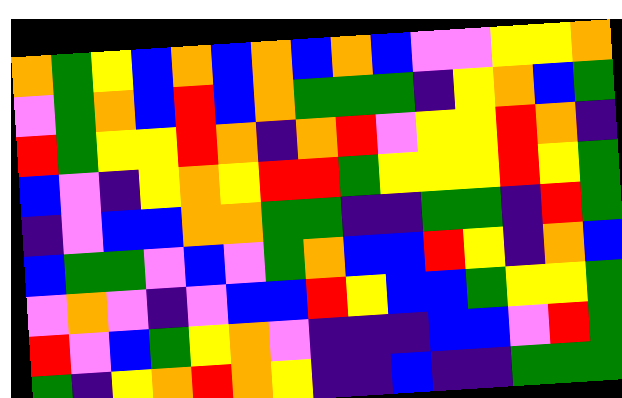[["orange", "green", "yellow", "blue", "orange", "blue", "orange", "blue", "orange", "blue", "violet", "violet", "yellow", "yellow", "orange"], ["violet", "green", "orange", "blue", "red", "blue", "orange", "green", "green", "green", "indigo", "yellow", "orange", "blue", "green"], ["red", "green", "yellow", "yellow", "red", "orange", "indigo", "orange", "red", "violet", "yellow", "yellow", "red", "orange", "indigo"], ["blue", "violet", "indigo", "yellow", "orange", "yellow", "red", "red", "green", "yellow", "yellow", "yellow", "red", "yellow", "green"], ["indigo", "violet", "blue", "blue", "orange", "orange", "green", "green", "indigo", "indigo", "green", "green", "indigo", "red", "green"], ["blue", "green", "green", "violet", "blue", "violet", "green", "orange", "blue", "blue", "red", "yellow", "indigo", "orange", "blue"], ["violet", "orange", "violet", "indigo", "violet", "blue", "blue", "red", "yellow", "blue", "blue", "green", "yellow", "yellow", "green"], ["red", "violet", "blue", "green", "yellow", "orange", "violet", "indigo", "indigo", "indigo", "blue", "blue", "violet", "red", "green"], ["green", "indigo", "yellow", "orange", "red", "orange", "yellow", "indigo", "indigo", "blue", "indigo", "indigo", "green", "green", "green"]]